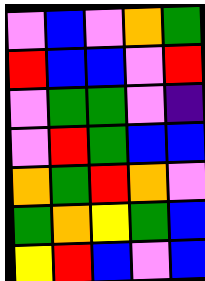[["violet", "blue", "violet", "orange", "green"], ["red", "blue", "blue", "violet", "red"], ["violet", "green", "green", "violet", "indigo"], ["violet", "red", "green", "blue", "blue"], ["orange", "green", "red", "orange", "violet"], ["green", "orange", "yellow", "green", "blue"], ["yellow", "red", "blue", "violet", "blue"]]